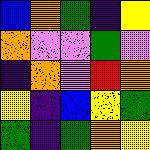[["blue", "orange", "green", "indigo", "yellow"], ["orange", "violet", "violet", "green", "violet"], ["indigo", "orange", "violet", "red", "orange"], ["yellow", "indigo", "blue", "yellow", "green"], ["green", "indigo", "green", "orange", "yellow"]]